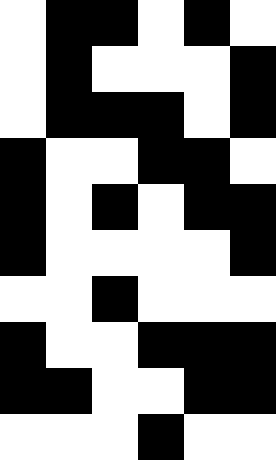[["white", "black", "black", "white", "black", "white"], ["white", "black", "white", "white", "white", "black"], ["white", "black", "black", "black", "white", "black"], ["black", "white", "white", "black", "black", "white"], ["black", "white", "black", "white", "black", "black"], ["black", "white", "white", "white", "white", "black"], ["white", "white", "black", "white", "white", "white"], ["black", "white", "white", "black", "black", "black"], ["black", "black", "white", "white", "black", "black"], ["white", "white", "white", "black", "white", "white"]]